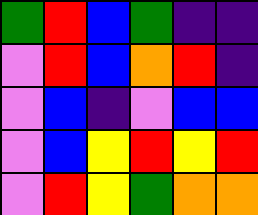[["green", "red", "blue", "green", "indigo", "indigo"], ["violet", "red", "blue", "orange", "red", "indigo"], ["violet", "blue", "indigo", "violet", "blue", "blue"], ["violet", "blue", "yellow", "red", "yellow", "red"], ["violet", "red", "yellow", "green", "orange", "orange"]]